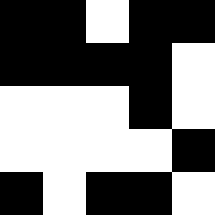[["black", "black", "white", "black", "black"], ["black", "black", "black", "black", "white"], ["white", "white", "white", "black", "white"], ["white", "white", "white", "white", "black"], ["black", "white", "black", "black", "white"]]